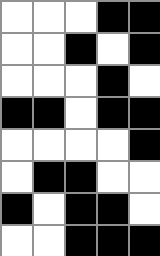[["white", "white", "white", "black", "black"], ["white", "white", "black", "white", "black"], ["white", "white", "white", "black", "white"], ["black", "black", "white", "black", "black"], ["white", "white", "white", "white", "black"], ["white", "black", "black", "white", "white"], ["black", "white", "black", "black", "white"], ["white", "white", "black", "black", "black"]]